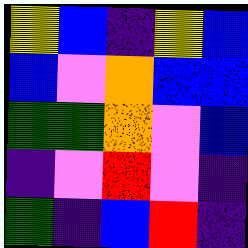[["yellow", "blue", "indigo", "yellow", "blue"], ["blue", "violet", "orange", "blue", "blue"], ["green", "green", "orange", "violet", "blue"], ["indigo", "violet", "red", "violet", "indigo"], ["green", "indigo", "blue", "red", "indigo"]]